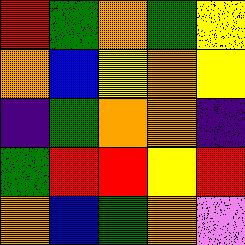[["red", "green", "orange", "green", "yellow"], ["orange", "blue", "yellow", "orange", "yellow"], ["indigo", "green", "orange", "orange", "indigo"], ["green", "red", "red", "yellow", "red"], ["orange", "blue", "green", "orange", "violet"]]